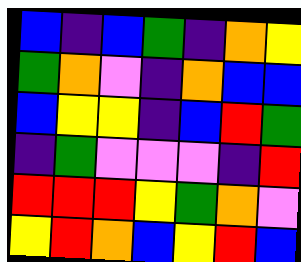[["blue", "indigo", "blue", "green", "indigo", "orange", "yellow"], ["green", "orange", "violet", "indigo", "orange", "blue", "blue"], ["blue", "yellow", "yellow", "indigo", "blue", "red", "green"], ["indigo", "green", "violet", "violet", "violet", "indigo", "red"], ["red", "red", "red", "yellow", "green", "orange", "violet"], ["yellow", "red", "orange", "blue", "yellow", "red", "blue"]]